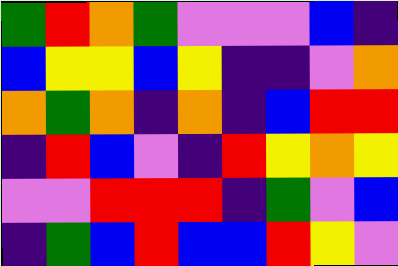[["green", "red", "orange", "green", "violet", "violet", "violet", "blue", "indigo"], ["blue", "yellow", "yellow", "blue", "yellow", "indigo", "indigo", "violet", "orange"], ["orange", "green", "orange", "indigo", "orange", "indigo", "blue", "red", "red"], ["indigo", "red", "blue", "violet", "indigo", "red", "yellow", "orange", "yellow"], ["violet", "violet", "red", "red", "red", "indigo", "green", "violet", "blue"], ["indigo", "green", "blue", "red", "blue", "blue", "red", "yellow", "violet"]]